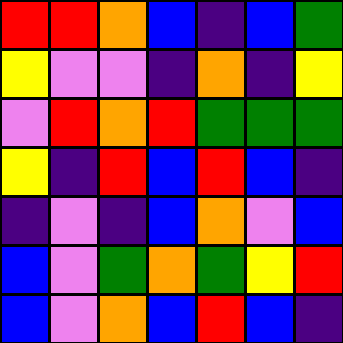[["red", "red", "orange", "blue", "indigo", "blue", "green"], ["yellow", "violet", "violet", "indigo", "orange", "indigo", "yellow"], ["violet", "red", "orange", "red", "green", "green", "green"], ["yellow", "indigo", "red", "blue", "red", "blue", "indigo"], ["indigo", "violet", "indigo", "blue", "orange", "violet", "blue"], ["blue", "violet", "green", "orange", "green", "yellow", "red"], ["blue", "violet", "orange", "blue", "red", "blue", "indigo"]]